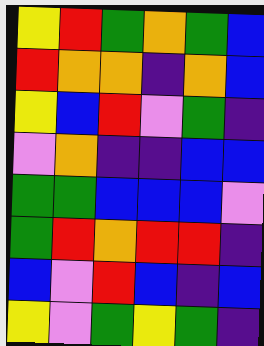[["yellow", "red", "green", "orange", "green", "blue"], ["red", "orange", "orange", "indigo", "orange", "blue"], ["yellow", "blue", "red", "violet", "green", "indigo"], ["violet", "orange", "indigo", "indigo", "blue", "blue"], ["green", "green", "blue", "blue", "blue", "violet"], ["green", "red", "orange", "red", "red", "indigo"], ["blue", "violet", "red", "blue", "indigo", "blue"], ["yellow", "violet", "green", "yellow", "green", "indigo"]]